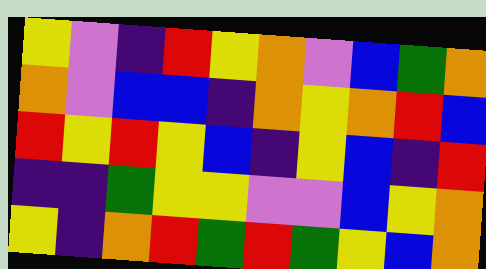[["yellow", "violet", "indigo", "red", "yellow", "orange", "violet", "blue", "green", "orange"], ["orange", "violet", "blue", "blue", "indigo", "orange", "yellow", "orange", "red", "blue"], ["red", "yellow", "red", "yellow", "blue", "indigo", "yellow", "blue", "indigo", "red"], ["indigo", "indigo", "green", "yellow", "yellow", "violet", "violet", "blue", "yellow", "orange"], ["yellow", "indigo", "orange", "red", "green", "red", "green", "yellow", "blue", "orange"]]